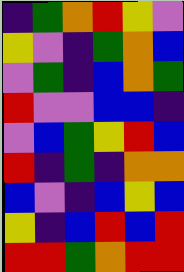[["indigo", "green", "orange", "red", "yellow", "violet"], ["yellow", "violet", "indigo", "green", "orange", "blue"], ["violet", "green", "indigo", "blue", "orange", "green"], ["red", "violet", "violet", "blue", "blue", "indigo"], ["violet", "blue", "green", "yellow", "red", "blue"], ["red", "indigo", "green", "indigo", "orange", "orange"], ["blue", "violet", "indigo", "blue", "yellow", "blue"], ["yellow", "indigo", "blue", "red", "blue", "red"], ["red", "red", "green", "orange", "red", "red"]]